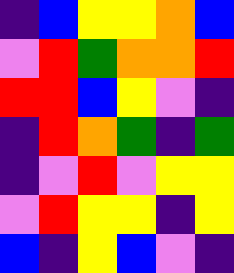[["indigo", "blue", "yellow", "yellow", "orange", "blue"], ["violet", "red", "green", "orange", "orange", "red"], ["red", "red", "blue", "yellow", "violet", "indigo"], ["indigo", "red", "orange", "green", "indigo", "green"], ["indigo", "violet", "red", "violet", "yellow", "yellow"], ["violet", "red", "yellow", "yellow", "indigo", "yellow"], ["blue", "indigo", "yellow", "blue", "violet", "indigo"]]